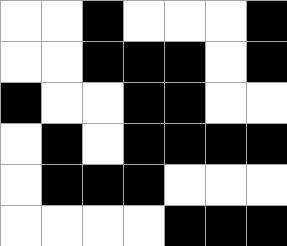[["white", "white", "black", "white", "white", "white", "black"], ["white", "white", "black", "black", "black", "white", "black"], ["black", "white", "white", "black", "black", "white", "white"], ["white", "black", "white", "black", "black", "black", "black"], ["white", "black", "black", "black", "white", "white", "white"], ["white", "white", "white", "white", "black", "black", "black"]]